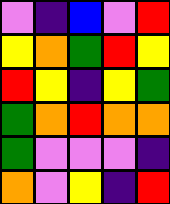[["violet", "indigo", "blue", "violet", "red"], ["yellow", "orange", "green", "red", "yellow"], ["red", "yellow", "indigo", "yellow", "green"], ["green", "orange", "red", "orange", "orange"], ["green", "violet", "violet", "violet", "indigo"], ["orange", "violet", "yellow", "indigo", "red"]]